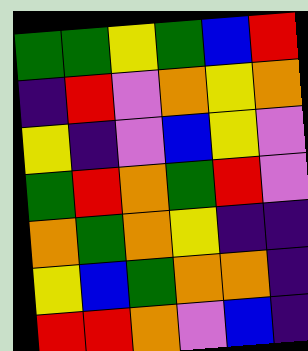[["green", "green", "yellow", "green", "blue", "red"], ["indigo", "red", "violet", "orange", "yellow", "orange"], ["yellow", "indigo", "violet", "blue", "yellow", "violet"], ["green", "red", "orange", "green", "red", "violet"], ["orange", "green", "orange", "yellow", "indigo", "indigo"], ["yellow", "blue", "green", "orange", "orange", "indigo"], ["red", "red", "orange", "violet", "blue", "indigo"]]